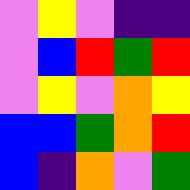[["violet", "yellow", "violet", "indigo", "indigo"], ["violet", "blue", "red", "green", "red"], ["violet", "yellow", "violet", "orange", "yellow"], ["blue", "blue", "green", "orange", "red"], ["blue", "indigo", "orange", "violet", "green"]]